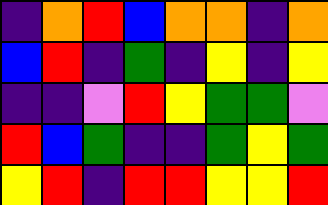[["indigo", "orange", "red", "blue", "orange", "orange", "indigo", "orange"], ["blue", "red", "indigo", "green", "indigo", "yellow", "indigo", "yellow"], ["indigo", "indigo", "violet", "red", "yellow", "green", "green", "violet"], ["red", "blue", "green", "indigo", "indigo", "green", "yellow", "green"], ["yellow", "red", "indigo", "red", "red", "yellow", "yellow", "red"]]